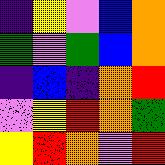[["indigo", "yellow", "violet", "blue", "orange"], ["green", "violet", "green", "blue", "orange"], ["indigo", "blue", "indigo", "orange", "red"], ["violet", "yellow", "red", "orange", "green"], ["yellow", "red", "orange", "violet", "red"]]